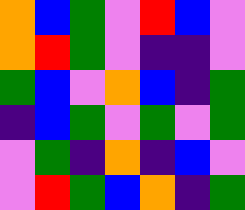[["orange", "blue", "green", "violet", "red", "blue", "violet"], ["orange", "red", "green", "violet", "indigo", "indigo", "violet"], ["green", "blue", "violet", "orange", "blue", "indigo", "green"], ["indigo", "blue", "green", "violet", "green", "violet", "green"], ["violet", "green", "indigo", "orange", "indigo", "blue", "violet"], ["violet", "red", "green", "blue", "orange", "indigo", "green"]]